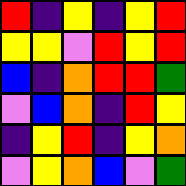[["red", "indigo", "yellow", "indigo", "yellow", "red"], ["yellow", "yellow", "violet", "red", "yellow", "red"], ["blue", "indigo", "orange", "red", "red", "green"], ["violet", "blue", "orange", "indigo", "red", "yellow"], ["indigo", "yellow", "red", "indigo", "yellow", "orange"], ["violet", "yellow", "orange", "blue", "violet", "green"]]